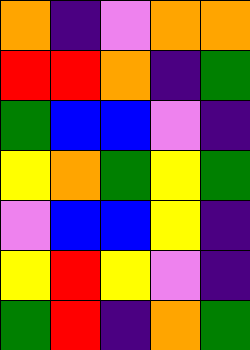[["orange", "indigo", "violet", "orange", "orange"], ["red", "red", "orange", "indigo", "green"], ["green", "blue", "blue", "violet", "indigo"], ["yellow", "orange", "green", "yellow", "green"], ["violet", "blue", "blue", "yellow", "indigo"], ["yellow", "red", "yellow", "violet", "indigo"], ["green", "red", "indigo", "orange", "green"]]